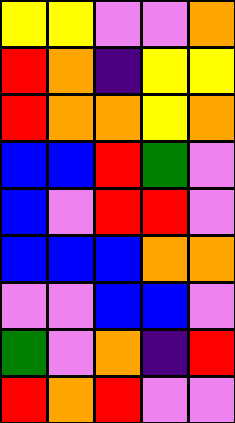[["yellow", "yellow", "violet", "violet", "orange"], ["red", "orange", "indigo", "yellow", "yellow"], ["red", "orange", "orange", "yellow", "orange"], ["blue", "blue", "red", "green", "violet"], ["blue", "violet", "red", "red", "violet"], ["blue", "blue", "blue", "orange", "orange"], ["violet", "violet", "blue", "blue", "violet"], ["green", "violet", "orange", "indigo", "red"], ["red", "orange", "red", "violet", "violet"]]